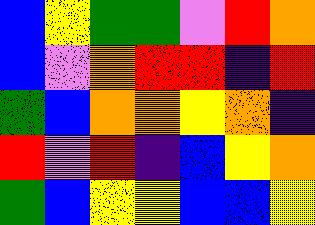[["blue", "yellow", "green", "green", "violet", "red", "orange"], ["blue", "violet", "orange", "red", "red", "indigo", "red"], ["green", "blue", "orange", "orange", "yellow", "orange", "indigo"], ["red", "violet", "red", "indigo", "blue", "yellow", "orange"], ["green", "blue", "yellow", "yellow", "blue", "blue", "yellow"]]